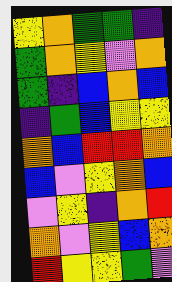[["yellow", "orange", "green", "green", "indigo"], ["green", "orange", "yellow", "violet", "orange"], ["green", "indigo", "blue", "orange", "blue"], ["indigo", "green", "blue", "yellow", "yellow"], ["orange", "blue", "red", "red", "orange"], ["blue", "violet", "yellow", "orange", "blue"], ["violet", "yellow", "indigo", "orange", "red"], ["orange", "violet", "yellow", "blue", "orange"], ["red", "yellow", "yellow", "green", "violet"]]